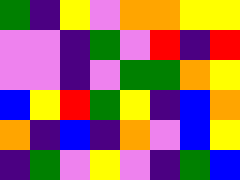[["green", "indigo", "yellow", "violet", "orange", "orange", "yellow", "yellow"], ["violet", "violet", "indigo", "green", "violet", "red", "indigo", "red"], ["violet", "violet", "indigo", "violet", "green", "green", "orange", "yellow"], ["blue", "yellow", "red", "green", "yellow", "indigo", "blue", "orange"], ["orange", "indigo", "blue", "indigo", "orange", "violet", "blue", "yellow"], ["indigo", "green", "violet", "yellow", "violet", "indigo", "green", "blue"]]